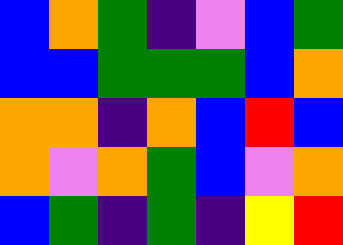[["blue", "orange", "green", "indigo", "violet", "blue", "green"], ["blue", "blue", "green", "green", "green", "blue", "orange"], ["orange", "orange", "indigo", "orange", "blue", "red", "blue"], ["orange", "violet", "orange", "green", "blue", "violet", "orange"], ["blue", "green", "indigo", "green", "indigo", "yellow", "red"]]